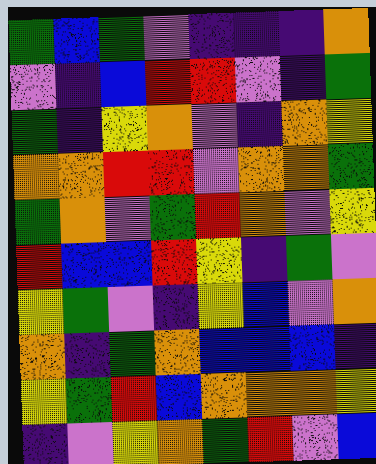[["green", "blue", "green", "violet", "indigo", "indigo", "indigo", "orange"], ["violet", "indigo", "blue", "red", "red", "violet", "indigo", "green"], ["green", "indigo", "yellow", "orange", "violet", "indigo", "orange", "yellow"], ["orange", "orange", "red", "red", "violet", "orange", "orange", "green"], ["green", "orange", "violet", "green", "red", "orange", "violet", "yellow"], ["red", "blue", "blue", "red", "yellow", "indigo", "green", "violet"], ["yellow", "green", "violet", "indigo", "yellow", "blue", "violet", "orange"], ["orange", "indigo", "green", "orange", "blue", "blue", "blue", "indigo"], ["yellow", "green", "red", "blue", "orange", "orange", "orange", "yellow"], ["indigo", "violet", "yellow", "orange", "green", "red", "violet", "blue"]]